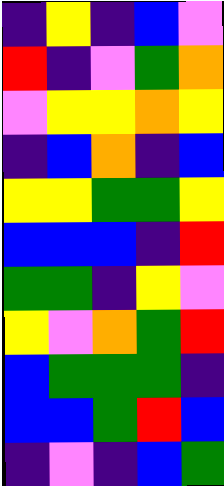[["indigo", "yellow", "indigo", "blue", "violet"], ["red", "indigo", "violet", "green", "orange"], ["violet", "yellow", "yellow", "orange", "yellow"], ["indigo", "blue", "orange", "indigo", "blue"], ["yellow", "yellow", "green", "green", "yellow"], ["blue", "blue", "blue", "indigo", "red"], ["green", "green", "indigo", "yellow", "violet"], ["yellow", "violet", "orange", "green", "red"], ["blue", "green", "green", "green", "indigo"], ["blue", "blue", "green", "red", "blue"], ["indigo", "violet", "indigo", "blue", "green"]]